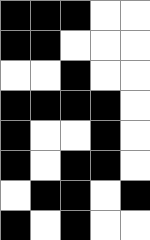[["black", "black", "black", "white", "white"], ["black", "black", "white", "white", "white"], ["white", "white", "black", "white", "white"], ["black", "black", "black", "black", "white"], ["black", "white", "white", "black", "white"], ["black", "white", "black", "black", "white"], ["white", "black", "black", "white", "black"], ["black", "white", "black", "white", "white"]]